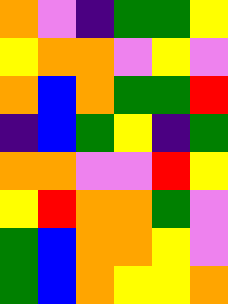[["orange", "violet", "indigo", "green", "green", "yellow"], ["yellow", "orange", "orange", "violet", "yellow", "violet"], ["orange", "blue", "orange", "green", "green", "red"], ["indigo", "blue", "green", "yellow", "indigo", "green"], ["orange", "orange", "violet", "violet", "red", "yellow"], ["yellow", "red", "orange", "orange", "green", "violet"], ["green", "blue", "orange", "orange", "yellow", "violet"], ["green", "blue", "orange", "yellow", "yellow", "orange"]]